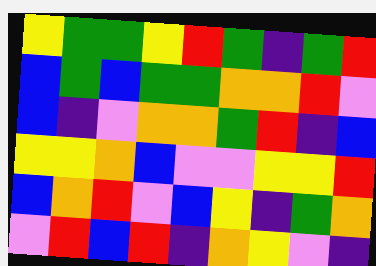[["yellow", "green", "green", "yellow", "red", "green", "indigo", "green", "red"], ["blue", "green", "blue", "green", "green", "orange", "orange", "red", "violet"], ["blue", "indigo", "violet", "orange", "orange", "green", "red", "indigo", "blue"], ["yellow", "yellow", "orange", "blue", "violet", "violet", "yellow", "yellow", "red"], ["blue", "orange", "red", "violet", "blue", "yellow", "indigo", "green", "orange"], ["violet", "red", "blue", "red", "indigo", "orange", "yellow", "violet", "indigo"]]